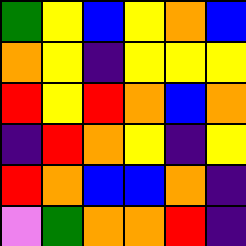[["green", "yellow", "blue", "yellow", "orange", "blue"], ["orange", "yellow", "indigo", "yellow", "yellow", "yellow"], ["red", "yellow", "red", "orange", "blue", "orange"], ["indigo", "red", "orange", "yellow", "indigo", "yellow"], ["red", "orange", "blue", "blue", "orange", "indigo"], ["violet", "green", "orange", "orange", "red", "indigo"]]